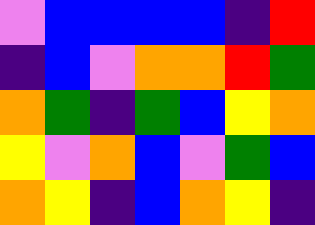[["violet", "blue", "blue", "blue", "blue", "indigo", "red"], ["indigo", "blue", "violet", "orange", "orange", "red", "green"], ["orange", "green", "indigo", "green", "blue", "yellow", "orange"], ["yellow", "violet", "orange", "blue", "violet", "green", "blue"], ["orange", "yellow", "indigo", "blue", "orange", "yellow", "indigo"]]